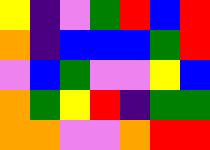[["yellow", "indigo", "violet", "green", "red", "blue", "red"], ["orange", "indigo", "blue", "blue", "blue", "green", "red"], ["violet", "blue", "green", "violet", "violet", "yellow", "blue"], ["orange", "green", "yellow", "red", "indigo", "green", "green"], ["orange", "orange", "violet", "violet", "orange", "red", "red"]]